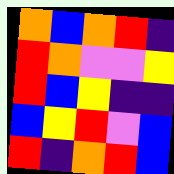[["orange", "blue", "orange", "red", "indigo"], ["red", "orange", "violet", "violet", "yellow"], ["red", "blue", "yellow", "indigo", "indigo"], ["blue", "yellow", "red", "violet", "blue"], ["red", "indigo", "orange", "red", "blue"]]